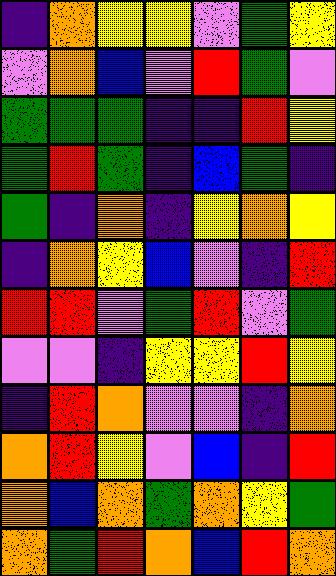[["indigo", "orange", "yellow", "yellow", "violet", "green", "yellow"], ["violet", "orange", "blue", "violet", "red", "green", "violet"], ["green", "green", "green", "indigo", "indigo", "red", "yellow"], ["green", "red", "green", "indigo", "blue", "green", "indigo"], ["green", "indigo", "orange", "indigo", "yellow", "orange", "yellow"], ["indigo", "orange", "yellow", "blue", "violet", "indigo", "red"], ["red", "red", "violet", "green", "red", "violet", "green"], ["violet", "violet", "indigo", "yellow", "yellow", "red", "yellow"], ["indigo", "red", "orange", "violet", "violet", "indigo", "orange"], ["orange", "red", "yellow", "violet", "blue", "indigo", "red"], ["orange", "blue", "orange", "green", "orange", "yellow", "green"], ["orange", "green", "red", "orange", "blue", "red", "orange"]]